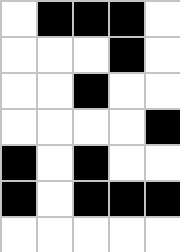[["white", "black", "black", "black", "white"], ["white", "white", "white", "black", "white"], ["white", "white", "black", "white", "white"], ["white", "white", "white", "white", "black"], ["black", "white", "black", "white", "white"], ["black", "white", "black", "black", "black"], ["white", "white", "white", "white", "white"]]